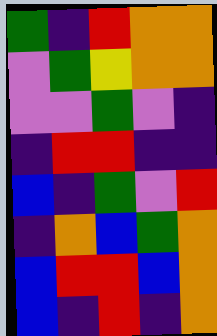[["green", "indigo", "red", "orange", "orange"], ["violet", "green", "yellow", "orange", "orange"], ["violet", "violet", "green", "violet", "indigo"], ["indigo", "red", "red", "indigo", "indigo"], ["blue", "indigo", "green", "violet", "red"], ["indigo", "orange", "blue", "green", "orange"], ["blue", "red", "red", "blue", "orange"], ["blue", "indigo", "red", "indigo", "orange"]]